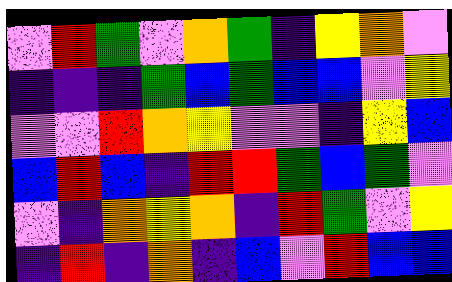[["violet", "red", "green", "violet", "orange", "green", "indigo", "yellow", "orange", "violet"], ["indigo", "indigo", "indigo", "green", "blue", "green", "blue", "blue", "violet", "yellow"], ["violet", "violet", "red", "orange", "yellow", "violet", "violet", "indigo", "yellow", "blue"], ["blue", "red", "blue", "indigo", "red", "red", "green", "blue", "green", "violet"], ["violet", "indigo", "orange", "yellow", "orange", "indigo", "red", "green", "violet", "yellow"], ["indigo", "red", "indigo", "orange", "indigo", "blue", "violet", "red", "blue", "blue"]]